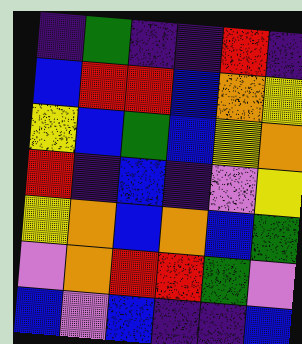[["indigo", "green", "indigo", "indigo", "red", "indigo"], ["blue", "red", "red", "blue", "orange", "yellow"], ["yellow", "blue", "green", "blue", "yellow", "orange"], ["red", "indigo", "blue", "indigo", "violet", "yellow"], ["yellow", "orange", "blue", "orange", "blue", "green"], ["violet", "orange", "red", "red", "green", "violet"], ["blue", "violet", "blue", "indigo", "indigo", "blue"]]